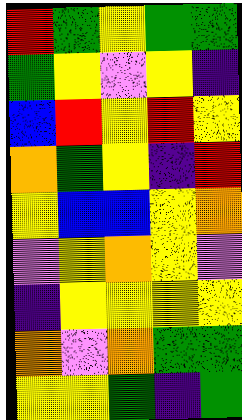[["red", "green", "yellow", "green", "green"], ["green", "yellow", "violet", "yellow", "indigo"], ["blue", "red", "yellow", "red", "yellow"], ["orange", "green", "yellow", "indigo", "red"], ["yellow", "blue", "blue", "yellow", "orange"], ["violet", "yellow", "orange", "yellow", "violet"], ["indigo", "yellow", "yellow", "yellow", "yellow"], ["orange", "violet", "orange", "green", "green"], ["yellow", "yellow", "green", "indigo", "green"]]